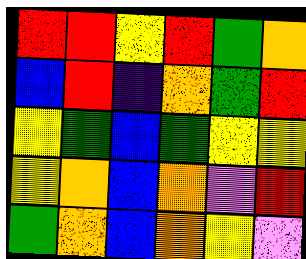[["red", "red", "yellow", "red", "green", "orange"], ["blue", "red", "indigo", "orange", "green", "red"], ["yellow", "green", "blue", "green", "yellow", "yellow"], ["yellow", "orange", "blue", "orange", "violet", "red"], ["green", "orange", "blue", "orange", "yellow", "violet"]]